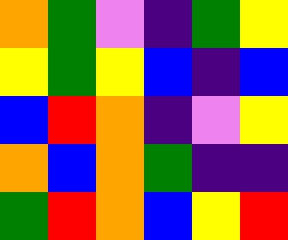[["orange", "green", "violet", "indigo", "green", "yellow"], ["yellow", "green", "yellow", "blue", "indigo", "blue"], ["blue", "red", "orange", "indigo", "violet", "yellow"], ["orange", "blue", "orange", "green", "indigo", "indigo"], ["green", "red", "orange", "blue", "yellow", "red"]]